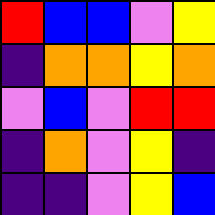[["red", "blue", "blue", "violet", "yellow"], ["indigo", "orange", "orange", "yellow", "orange"], ["violet", "blue", "violet", "red", "red"], ["indigo", "orange", "violet", "yellow", "indigo"], ["indigo", "indigo", "violet", "yellow", "blue"]]